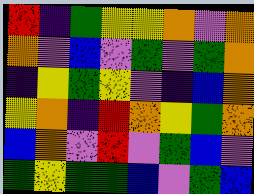[["red", "indigo", "green", "yellow", "yellow", "orange", "violet", "orange"], ["orange", "violet", "blue", "violet", "green", "violet", "green", "orange"], ["indigo", "yellow", "green", "yellow", "violet", "indigo", "blue", "orange"], ["yellow", "orange", "indigo", "red", "orange", "yellow", "green", "orange"], ["blue", "orange", "violet", "red", "violet", "green", "blue", "violet"], ["green", "yellow", "green", "green", "blue", "violet", "green", "blue"]]